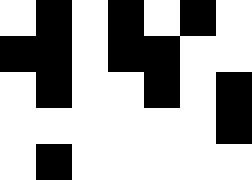[["white", "black", "white", "black", "white", "black", "white"], ["black", "black", "white", "black", "black", "white", "white"], ["white", "black", "white", "white", "black", "white", "black"], ["white", "white", "white", "white", "white", "white", "black"], ["white", "black", "white", "white", "white", "white", "white"]]